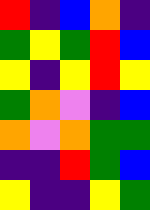[["red", "indigo", "blue", "orange", "indigo"], ["green", "yellow", "green", "red", "blue"], ["yellow", "indigo", "yellow", "red", "yellow"], ["green", "orange", "violet", "indigo", "blue"], ["orange", "violet", "orange", "green", "green"], ["indigo", "indigo", "red", "green", "blue"], ["yellow", "indigo", "indigo", "yellow", "green"]]